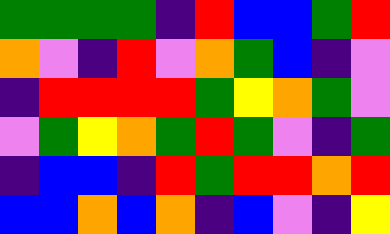[["green", "green", "green", "green", "indigo", "red", "blue", "blue", "green", "red"], ["orange", "violet", "indigo", "red", "violet", "orange", "green", "blue", "indigo", "violet"], ["indigo", "red", "red", "red", "red", "green", "yellow", "orange", "green", "violet"], ["violet", "green", "yellow", "orange", "green", "red", "green", "violet", "indigo", "green"], ["indigo", "blue", "blue", "indigo", "red", "green", "red", "red", "orange", "red"], ["blue", "blue", "orange", "blue", "orange", "indigo", "blue", "violet", "indigo", "yellow"]]